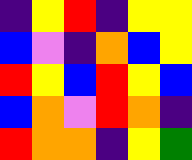[["indigo", "yellow", "red", "indigo", "yellow", "yellow"], ["blue", "violet", "indigo", "orange", "blue", "yellow"], ["red", "yellow", "blue", "red", "yellow", "blue"], ["blue", "orange", "violet", "red", "orange", "indigo"], ["red", "orange", "orange", "indigo", "yellow", "green"]]